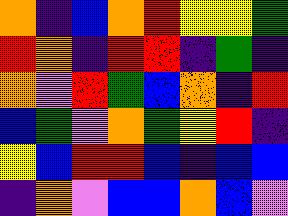[["orange", "indigo", "blue", "orange", "red", "yellow", "yellow", "green"], ["red", "orange", "indigo", "red", "red", "indigo", "green", "indigo"], ["orange", "violet", "red", "green", "blue", "orange", "indigo", "red"], ["blue", "green", "violet", "orange", "green", "yellow", "red", "indigo"], ["yellow", "blue", "red", "red", "blue", "indigo", "blue", "blue"], ["indigo", "orange", "violet", "blue", "blue", "orange", "blue", "violet"]]